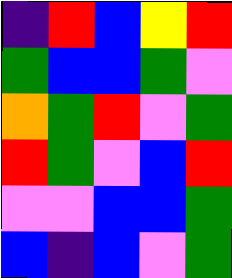[["indigo", "red", "blue", "yellow", "red"], ["green", "blue", "blue", "green", "violet"], ["orange", "green", "red", "violet", "green"], ["red", "green", "violet", "blue", "red"], ["violet", "violet", "blue", "blue", "green"], ["blue", "indigo", "blue", "violet", "green"]]